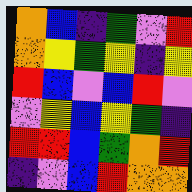[["orange", "blue", "indigo", "green", "violet", "red"], ["orange", "yellow", "green", "yellow", "indigo", "yellow"], ["red", "blue", "violet", "blue", "red", "violet"], ["violet", "yellow", "blue", "yellow", "green", "indigo"], ["red", "red", "blue", "green", "orange", "red"], ["indigo", "violet", "blue", "red", "orange", "orange"]]